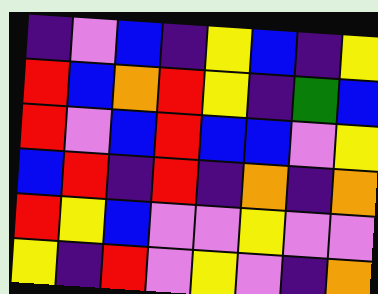[["indigo", "violet", "blue", "indigo", "yellow", "blue", "indigo", "yellow"], ["red", "blue", "orange", "red", "yellow", "indigo", "green", "blue"], ["red", "violet", "blue", "red", "blue", "blue", "violet", "yellow"], ["blue", "red", "indigo", "red", "indigo", "orange", "indigo", "orange"], ["red", "yellow", "blue", "violet", "violet", "yellow", "violet", "violet"], ["yellow", "indigo", "red", "violet", "yellow", "violet", "indigo", "orange"]]